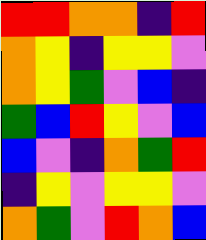[["red", "red", "orange", "orange", "indigo", "red"], ["orange", "yellow", "indigo", "yellow", "yellow", "violet"], ["orange", "yellow", "green", "violet", "blue", "indigo"], ["green", "blue", "red", "yellow", "violet", "blue"], ["blue", "violet", "indigo", "orange", "green", "red"], ["indigo", "yellow", "violet", "yellow", "yellow", "violet"], ["orange", "green", "violet", "red", "orange", "blue"]]